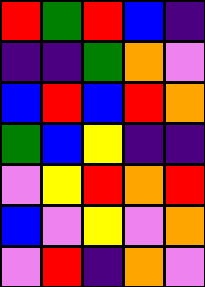[["red", "green", "red", "blue", "indigo"], ["indigo", "indigo", "green", "orange", "violet"], ["blue", "red", "blue", "red", "orange"], ["green", "blue", "yellow", "indigo", "indigo"], ["violet", "yellow", "red", "orange", "red"], ["blue", "violet", "yellow", "violet", "orange"], ["violet", "red", "indigo", "orange", "violet"]]